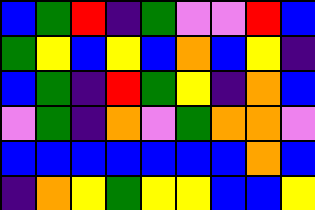[["blue", "green", "red", "indigo", "green", "violet", "violet", "red", "blue"], ["green", "yellow", "blue", "yellow", "blue", "orange", "blue", "yellow", "indigo"], ["blue", "green", "indigo", "red", "green", "yellow", "indigo", "orange", "blue"], ["violet", "green", "indigo", "orange", "violet", "green", "orange", "orange", "violet"], ["blue", "blue", "blue", "blue", "blue", "blue", "blue", "orange", "blue"], ["indigo", "orange", "yellow", "green", "yellow", "yellow", "blue", "blue", "yellow"]]